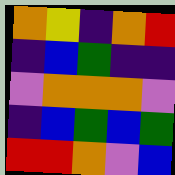[["orange", "yellow", "indigo", "orange", "red"], ["indigo", "blue", "green", "indigo", "indigo"], ["violet", "orange", "orange", "orange", "violet"], ["indigo", "blue", "green", "blue", "green"], ["red", "red", "orange", "violet", "blue"]]